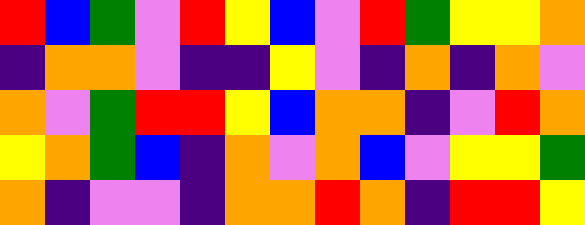[["red", "blue", "green", "violet", "red", "yellow", "blue", "violet", "red", "green", "yellow", "yellow", "orange"], ["indigo", "orange", "orange", "violet", "indigo", "indigo", "yellow", "violet", "indigo", "orange", "indigo", "orange", "violet"], ["orange", "violet", "green", "red", "red", "yellow", "blue", "orange", "orange", "indigo", "violet", "red", "orange"], ["yellow", "orange", "green", "blue", "indigo", "orange", "violet", "orange", "blue", "violet", "yellow", "yellow", "green"], ["orange", "indigo", "violet", "violet", "indigo", "orange", "orange", "red", "orange", "indigo", "red", "red", "yellow"]]